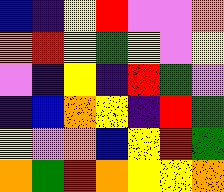[["blue", "indigo", "yellow", "red", "violet", "violet", "orange"], ["orange", "red", "yellow", "green", "yellow", "violet", "yellow"], ["violet", "indigo", "yellow", "indigo", "red", "green", "violet"], ["indigo", "blue", "orange", "yellow", "indigo", "red", "green"], ["yellow", "violet", "orange", "blue", "yellow", "red", "green"], ["orange", "green", "red", "orange", "yellow", "yellow", "orange"]]